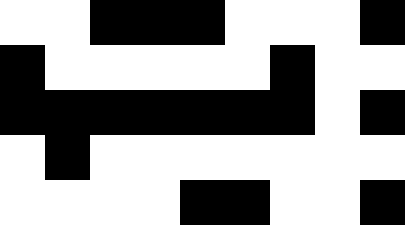[["white", "white", "black", "black", "black", "white", "white", "white", "black"], ["black", "white", "white", "white", "white", "white", "black", "white", "white"], ["black", "black", "black", "black", "black", "black", "black", "white", "black"], ["white", "black", "white", "white", "white", "white", "white", "white", "white"], ["white", "white", "white", "white", "black", "black", "white", "white", "black"]]